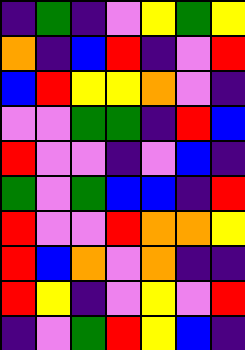[["indigo", "green", "indigo", "violet", "yellow", "green", "yellow"], ["orange", "indigo", "blue", "red", "indigo", "violet", "red"], ["blue", "red", "yellow", "yellow", "orange", "violet", "indigo"], ["violet", "violet", "green", "green", "indigo", "red", "blue"], ["red", "violet", "violet", "indigo", "violet", "blue", "indigo"], ["green", "violet", "green", "blue", "blue", "indigo", "red"], ["red", "violet", "violet", "red", "orange", "orange", "yellow"], ["red", "blue", "orange", "violet", "orange", "indigo", "indigo"], ["red", "yellow", "indigo", "violet", "yellow", "violet", "red"], ["indigo", "violet", "green", "red", "yellow", "blue", "indigo"]]